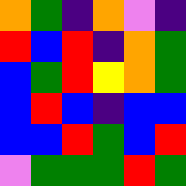[["orange", "green", "indigo", "orange", "violet", "indigo"], ["red", "blue", "red", "indigo", "orange", "green"], ["blue", "green", "red", "yellow", "orange", "green"], ["blue", "red", "blue", "indigo", "blue", "blue"], ["blue", "blue", "red", "green", "blue", "red"], ["violet", "green", "green", "green", "red", "green"]]